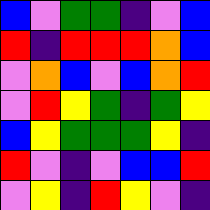[["blue", "violet", "green", "green", "indigo", "violet", "blue"], ["red", "indigo", "red", "red", "red", "orange", "blue"], ["violet", "orange", "blue", "violet", "blue", "orange", "red"], ["violet", "red", "yellow", "green", "indigo", "green", "yellow"], ["blue", "yellow", "green", "green", "green", "yellow", "indigo"], ["red", "violet", "indigo", "violet", "blue", "blue", "red"], ["violet", "yellow", "indigo", "red", "yellow", "violet", "indigo"]]